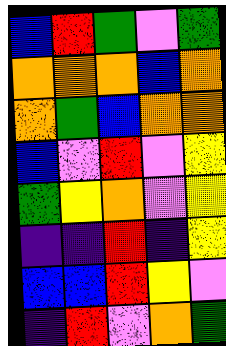[["blue", "red", "green", "violet", "green"], ["orange", "orange", "orange", "blue", "orange"], ["orange", "green", "blue", "orange", "orange"], ["blue", "violet", "red", "violet", "yellow"], ["green", "yellow", "orange", "violet", "yellow"], ["indigo", "indigo", "red", "indigo", "yellow"], ["blue", "blue", "red", "yellow", "violet"], ["indigo", "red", "violet", "orange", "green"]]